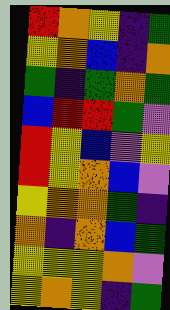[["red", "orange", "yellow", "indigo", "green"], ["yellow", "orange", "blue", "indigo", "orange"], ["green", "indigo", "green", "orange", "green"], ["blue", "red", "red", "green", "violet"], ["red", "yellow", "blue", "violet", "yellow"], ["red", "yellow", "orange", "blue", "violet"], ["yellow", "orange", "orange", "green", "indigo"], ["orange", "indigo", "orange", "blue", "green"], ["yellow", "yellow", "yellow", "orange", "violet"], ["yellow", "orange", "yellow", "indigo", "green"]]